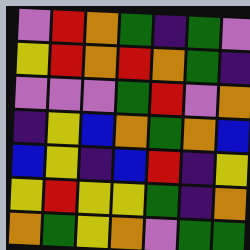[["violet", "red", "orange", "green", "indigo", "green", "violet"], ["yellow", "red", "orange", "red", "orange", "green", "indigo"], ["violet", "violet", "violet", "green", "red", "violet", "orange"], ["indigo", "yellow", "blue", "orange", "green", "orange", "blue"], ["blue", "yellow", "indigo", "blue", "red", "indigo", "yellow"], ["yellow", "red", "yellow", "yellow", "green", "indigo", "orange"], ["orange", "green", "yellow", "orange", "violet", "green", "green"]]